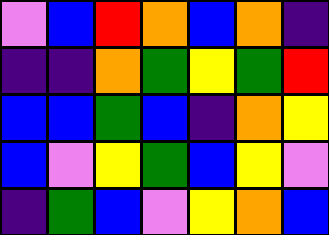[["violet", "blue", "red", "orange", "blue", "orange", "indigo"], ["indigo", "indigo", "orange", "green", "yellow", "green", "red"], ["blue", "blue", "green", "blue", "indigo", "orange", "yellow"], ["blue", "violet", "yellow", "green", "blue", "yellow", "violet"], ["indigo", "green", "blue", "violet", "yellow", "orange", "blue"]]